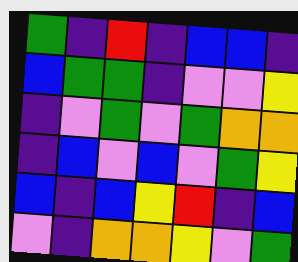[["green", "indigo", "red", "indigo", "blue", "blue", "indigo"], ["blue", "green", "green", "indigo", "violet", "violet", "yellow"], ["indigo", "violet", "green", "violet", "green", "orange", "orange"], ["indigo", "blue", "violet", "blue", "violet", "green", "yellow"], ["blue", "indigo", "blue", "yellow", "red", "indigo", "blue"], ["violet", "indigo", "orange", "orange", "yellow", "violet", "green"]]